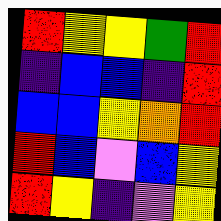[["red", "yellow", "yellow", "green", "red"], ["indigo", "blue", "blue", "indigo", "red"], ["blue", "blue", "yellow", "orange", "red"], ["red", "blue", "violet", "blue", "yellow"], ["red", "yellow", "indigo", "violet", "yellow"]]